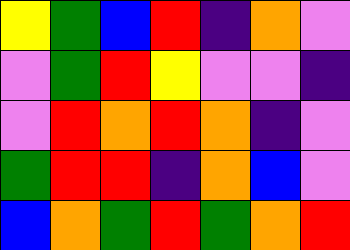[["yellow", "green", "blue", "red", "indigo", "orange", "violet"], ["violet", "green", "red", "yellow", "violet", "violet", "indigo"], ["violet", "red", "orange", "red", "orange", "indigo", "violet"], ["green", "red", "red", "indigo", "orange", "blue", "violet"], ["blue", "orange", "green", "red", "green", "orange", "red"]]